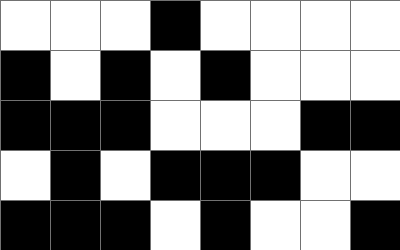[["white", "white", "white", "black", "white", "white", "white", "white"], ["black", "white", "black", "white", "black", "white", "white", "white"], ["black", "black", "black", "white", "white", "white", "black", "black"], ["white", "black", "white", "black", "black", "black", "white", "white"], ["black", "black", "black", "white", "black", "white", "white", "black"]]